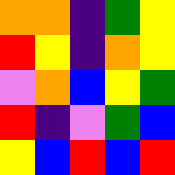[["orange", "orange", "indigo", "green", "yellow"], ["red", "yellow", "indigo", "orange", "yellow"], ["violet", "orange", "blue", "yellow", "green"], ["red", "indigo", "violet", "green", "blue"], ["yellow", "blue", "red", "blue", "red"]]